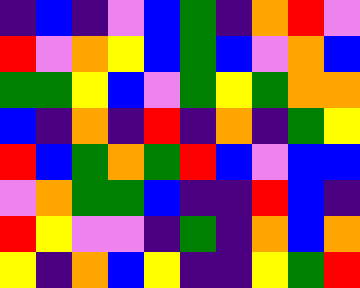[["indigo", "blue", "indigo", "violet", "blue", "green", "indigo", "orange", "red", "violet"], ["red", "violet", "orange", "yellow", "blue", "green", "blue", "violet", "orange", "blue"], ["green", "green", "yellow", "blue", "violet", "green", "yellow", "green", "orange", "orange"], ["blue", "indigo", "orange", "indigo", "red", "indigo", "orange", "indigo", "green", "yellow"], ["red", "blue", "green", "orange", "green", "red", "blue", "violet", "blue", "blue"], ["violet", "orange", "green", "green", "blue", "indigo", "indigo", "red", "blue", "indigo"], ["red", "yellow", "violet", "violet", "indigo", "green", "indigo", "orange", "blue", "orange"], ["yellow", "indigo", "orange", "blue", "yellow", "indigo", "indigo", "yellow", "green", "red"]]